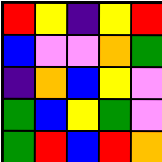[["red", "yellow", "indigo", "yellow", "red"], ["blue", "violet", "violet", "orange", "green"], ["indigo", "orange", "blue", "yellow", "violet"], ["green", "blue", "yellow", "green", "violet"], ["green", "red", "blue", "red", "orange"]]